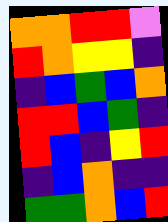[["orange", "orange", "red", "red", "violet"], ["red", "orange", "yellow", "yellow", "indigo"], ["indigo", "blue", "green", "blue", "orange"], ["red", "red", "blue", "green", "indigo"], ["red", "blue", "indigo", "yellow", "red"], ["indigo", "blue", "orange", "indigo", "indigo"], ["green", "green", "orange", "blue", "red"]]